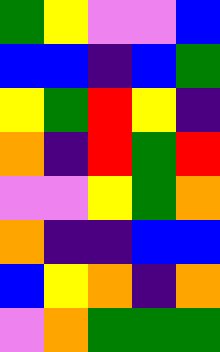[["green", "yellow", "violet", "violet", "blue"], ["blue", "blue", "indigo", "blue", "green"], ["yellow", "green", "red", "yellow", "indigo"], ["orange", "indigo", "red", "green", "red"], ["violet", "violet", "yellow", "green", "orange"], ["orange", "indigo", "indigo", "blue", "blue"], ["blue", "yellow", "orange", "indigo", "orange"], ["violet", "orange", "green", "green", "green"]]